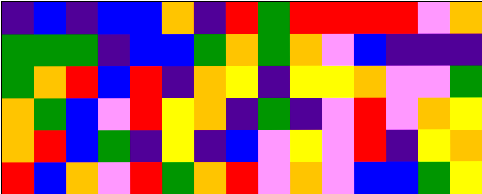[["indigo", "blue", "indigo", "blue", "blue", "orange", "indigo", "red", "green", "red", "red", "red", "red", "violet", "orange"], ["green", "green", "green", "indigo", "blue", "blue", "green", "orange", "green", "orange", "violet", "blue", "indigo", "indigo", "indigo"], ["green", "orange", "red", "blue", "red", "indigo", "orange", "yellow", "indigo", "yellow", "yellow", "orange", "violet", "violet", "green"], ["orange", "green", "blue", "violet", "red", "yellow", "orange", "indigo", "green", "indigo", "violet", "red", "violet", "orange", "yellow"], ["orange", "red", "blue", "green", "indigo", "yellow", "indigo", "blue", "violet", "yellow", "violet", "red", "indigo", "yellow", "orange"], ["red", "blue", "orange", "violet", "red", "green", "orange", "red", "violet", "orange", "violet", "blue", "blue", "green", "yellow"]]